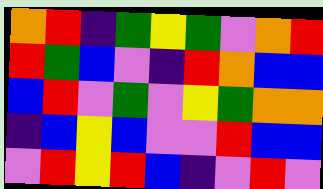[["orange", "red", "indigo", "green", "yellow", "green", "violet", "orange", "red"], ["red", "green", "blue", "violet", "indigo", "red", "orange", "blue", "blue"], ["blue", "red", "violet", "green", "violet", "yellow", "green", "orange", "orange"], ["indigo", "blue", "yellow", "blue", "violet", "violet", "red", "blue", "blue"], ["violet", "red", "yellow", "red", "blue", "indigo", "violet", "red", "violet"]]